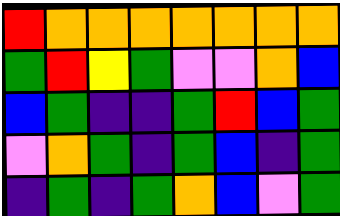[["red", "orange", "orange", "orange", "orange", "orange", "orange", "orange"], ["green", "red", "yellow", "green", "violet", "violet", "orange", "blue"], ["blue", "green", "indigo", "indigo", "green", "red", "blue", "green"], ["violet", "orange", "green", "indigo", "green", "blue", "indigo", "green"], ["indigo", "green", "indigo", "green", "orange", "blue", "violet", "green"]]